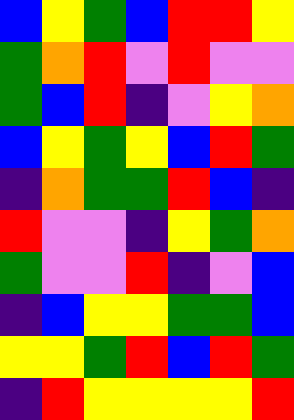[["blue", "yellow", "green", "blue", "red", "red", "yellow"], ["green", "orange", "red", "violet", "red", "violet", "violet"], ["green", "blue", "red", "indigo", "violet", "yellow", "orange"], ["blue", "yellow", "green", "yellow", "blue", "red", "green"], ["indigo", "orange", "green", "green", "red", "blue", "indigo"], ["red", "violet", "violet", "indigo", "yellow", "green", "orange"], ["green", "violet", "violet", "red", "indigo", "violet", "blue"], ["indigo", "blue", "yellow", "yellow", "green", "green", "blue"], ["yellow", "yellow", "green", "red", "blue", "red", "green"], ["indigo", "red", "yellow", "yellow", "yellow", "yellow", "red"]]